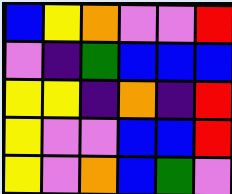[["blue", "yellow", "orange", "violet", "violet", "red"], ["violet", "indigo", "green", "blue", "blue", "blue"], ["yellow", "yellow", "indigo", "orange", "indigo", "red"], ["yellow", "violet", "violet", "blue", "blue", "red"], ["yellow", "violet", "orange", "blue", "green", "violet"]]